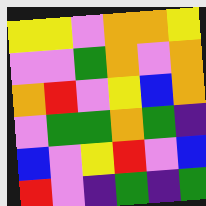[["yellow", "yellow", "violet", "orange", "orange", "yellow"], ["violet", "violet", "green", "orange", "violet", "orange"], ["orange", "red", "violet", "yellow", "blue", "orange"], ["violet", "green", "green", "orange", "green", "indigo"], ["blue", "violet", "yellow", "red", "violet", "blue"], ["red", "violet", "indigo", "green", "indigo", "green"]]